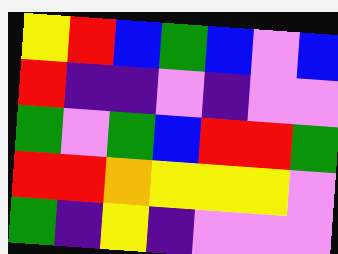[["yellow", "red", "blue", "green", "blue", "violet", "blue"], ["red", "indigo", "indigo", "violet", "indigo", "violet", "violet"], ["green", "violet", "green", "blue", "red", "red", "green"], ["red", "red", "orange", "yellow", "yellow", "yellow", "violet"], ["green", "indigo", "yellow", "indigo", "violet", "violet", "violet"]]